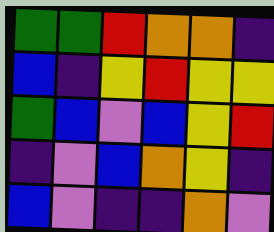[["green", "green", "red", "orange", "orange", "indigo"], ["blue", "indigo", "yellow", "red", "yellow", "yellow"], ["green", "blue", "violet", "blue", "yellow", "red"], ["indigo", "violet", "blue", "orange", "yellow", "indigo"], ["blue", "violet", "indigo", "indigo", "orange", "violet"]]